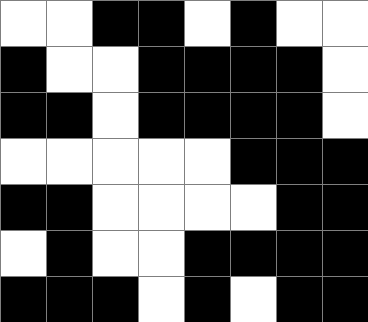[["white", "white", "black", "black", "white", "black", "white", "white"], ["black", "white", "white", "black", "black", "black", "black", "white"], ["black", "black", "white", "black", "black", "black", "black", "white"], ["white", "white", "white", "white", "white", "black", "black", "black"], ["black", "black", "white", "white", "white", "white", "black", "black"], ["white", "black", "white", "white", "black", "black", "black", "black"], ["black", "black", "black", "white", "black", "white", "black", "black"]]